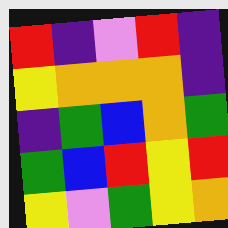[["red", "indigo", "violet", "red", "indigo"], ["yellow", "orange", "orange", "orange", "indigo"], ["indigo", "green", "blue", "orange", "green"], ["green", "blue", "red", "yellow", "red"], ["yellow", "violet", "green", "yellow", "orange"]]